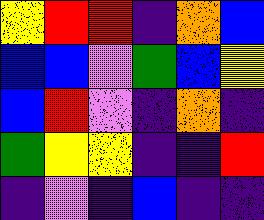[["yellow", "red", "red", "indigo", "orange", "blue"], ["blue", "blue", "violet", "green", "blue", "yellow"], ["blue", "red", "violet", "indigo", "orange", "indigo"], ["green", "yellow", "yellow", "indigo", "indigo", "red"], ["indigo", "violet", "indigo", "blue", "indigo", "indigo"]]